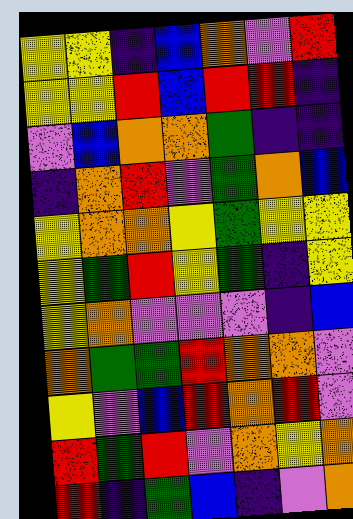[["yellow", "yellow", "indigo", "blue", "orange", "violet", "red"], ["yellow", "yellow", "red", "blue", "red", "red", "indigo"], ["violet", "blue", "orange", "orange", "green", "indigo", "indigo"], ["indigo", "orange", "red", "violet", "green", "orange", "blue"], ["yellow", "orange", "orange", "yellow", "green", "yellow", "yellow"], ["yellow", "green", "red", "yellow", "green", "indigo", "yellow"], ["yellow", "orange", "violet", "violet", "violet", "indigo", "blue"], ["orange", "green", "green", "red", "orange", "orange", "violet"], ["yellow", "violet", "blue", "red", "orange", "red", "violet"], ["red", "green", "red", "violet", "orange", "yellow", "orange"], ["red", "indigo", "green", "blue", "indigo", "violet", "orange"]]